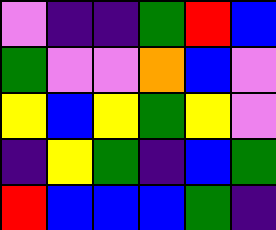[["violet", "indigo", "indigo", "green", "red", "blue"], ["green", "violet", "violet", "orange", "blue", "violet"], ["yellow", "blue", "yellow", "green", "yellow", "violet"], ["indigo", "yellow", "green", "indigo", "blue", "green"], ["red", "blue", "blue", "blue", "green", "indigo"]]